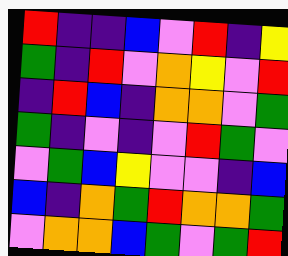[["red", "indigo", "indigo", "blue", "violet", "red", "indigo", "yellow"], ["green", "indigo", "red", "violet", "orange", "yellow", "violet", "red"], ["indigo", "red", "blue", "indigo", "orange", "orange", "violet", "green"], ["green", "indigo", "violet", "indigo", "violet", "red", "green", "violet"], ["violet", "green", "blue", "yellow", "violet", "violet", "indigo", "blue"], ["blue", "indigo", "orange", "green", "red", "orange", "orange", "green"], ["violet", "orange", "orange", "blue", "green", "violet", "green", "red"]]